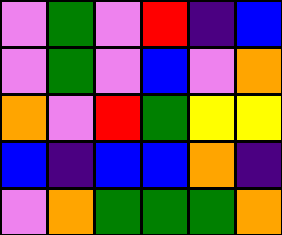[["violet", "green", "violet", "red", "indigo", "blue"], ["violet", "green", "violet", "blue", "violet", "orange"], ["orange", "violet", "red", "green", "yellow", "yellow"], ["blue", "indigo", "blue", "blue", "orange", "indigo"], ["violet", "orange", "green", "green", "green", "orange"]]